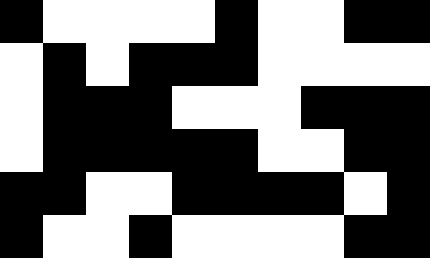[["black", "white", "white", "white", "white", "black", "white", "white", "black", "black"], ["white", "black", "white", "black", "black", "black", "white", "white", "white", "white"], ["white", "black", "black", "black", "white", "white", "white", "black", "black", "black"], ["white", "black", "black", "black", "black", "black", "white", "white", "black", "black"], ["black", "black", "white", "white", "black", "black", "black", "black", "white", "black"], ["black", "white", "white", "black", "white", "white", "white", "white", "black", "black"]]